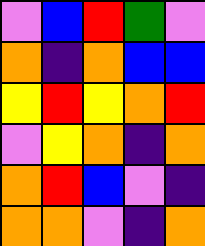[["violet", "blue", "red", "green", "violet"], ["orange", "indigo", "orange", "blue", "blue"], ["yellow", "red", "yellow", "orange", "red"], ["violet", "yellow", "orange", "indigo", "orange"], ["orange", "red", "blue", "violet", "indigo"], ["orange", "orange", "violet", "indigo", "orange"]]